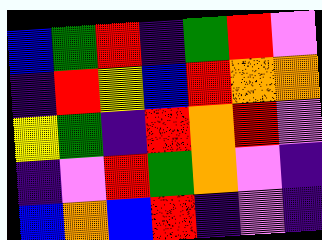[["blue", "green", "red", "indigo", "green", "red", "violet"], ["indigo", "red", "yellow", "blue", "red", "orange", "orange"], ["yellow", "green", "indigo", "red", "orange", "red", "violet"], ["indigo", "violet", "red", "green", "orange", "violet", "indigo"], ["blue", "orange", "blue", "red", "indigo", "violet", "indigo"]]